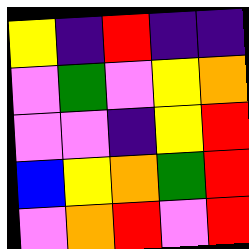[["yellow", "indigo", "red", "indigo", "indigo"], ["violet", "green", "violet", "yellow", "orange"], ["violet", "violet", "indigo", "yellow", "red"], ["blue", "yellow", "orange", "green", "red"], ["violet", "orange", "red", "violet", "red"]]